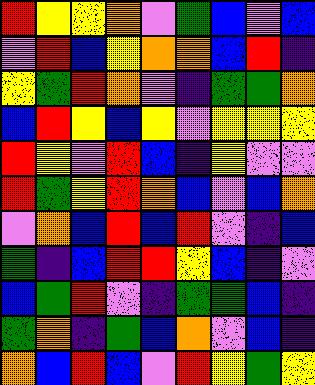[["red", "yellow", "yellow", "orange", "violet", "green", "blue", "violet", "blue"], ["violet", "red", "blue", "yellow", "orange", "orange", "blue", "red", "indigo"], ["yellow", "green", "red", "orange", "violet", "indigo", "green", "green", "orange"], ["blue", "red", "yellow", "blue", "yellow", "violet", "yellow", "yellow", "yellow"], ["red", "yellow", "violet", "red", "blue", "indigo", "yellow", "violet", "violet"], ["red", "green", "yellow", "red", "orange", "blue", "violet", "blue", "orange"], ["violet", "orange", "blue", "red", "blue", "red", "violet", "indigo", "blue"], ["green", "indigo", "blue", "red", "red", "yellow", "blue", "indigo", "violet"], ["blue", "green", "red", "violet", "indigo", "green", "green", "blue", "indigo"], ["green", "orange", "indigo", "green", "blue", "orange", "violet", "blue", "indigo"], ["orange", "blue", "red", "blue", "violet", "red", "yellow", "green", "yellow"]]